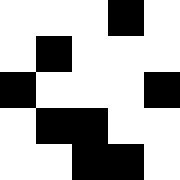[["white", "white", "white", "black", "white"], ["white", "black", "white", "white", "white"], ["black", "white", "white", "white", "black"], ["white", "black", "black", "white", "white"], ["white", "white", "black", "black", "white"]]